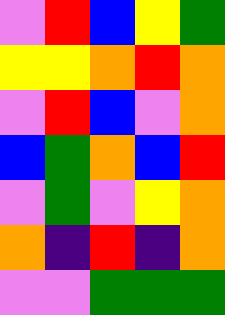[["violet", "red", "blue", "yellow", "green"], ["yellow", "yellow", "orange", "red", "orange"], ["violet", "red", "blue", "violet", "orange"], ["blue", "green", "orange", "blue", "red"], ["violet", "green", "violet", "yellow", "orange"], ["orange", "indigo", "red", "indigo", "orange"], ["violet", "violet", "green", "green", "green"]]